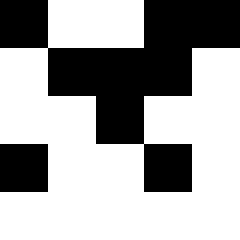[["black", "white", "white", "black", "black"], ["white", "black", "black", "black", "white"], ["white", "white", "black", "white", "white"], ["black", "white", "white", "black", "white"], ["white", "white", "white", "white", "white"]]